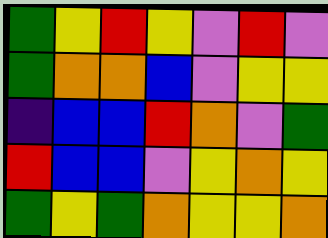[["green", "yellow", "red", "yellow", "violet", "red", "violet"], ["green", "orange", "orange", "blue", "violet", "yellow", "yellow"], ["indigo", "blue", "blue", "red", "orange", "violet", "green"], ["red", "blue", "blue", "violet", "yellow", "orange", "yellow"], ["green", "yellow", "green", "orange", "yellow", "yellow", "orange"]]